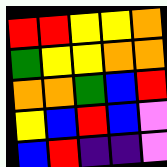[["red", "red", "yellow", "yellow", "orange"], ["green", "yellow", "yellow", "orange", "orange"], ["orange", "orange", "green", "blue", "red"], ["yellow", "blue", "red", "blue", "violet"], ["blue", "red", "indigo", "indigo", "violet"]]